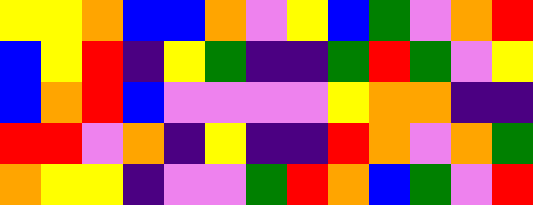[["yellow", "yellow", "orange", "blue", "blue", "orange", "violet", "yellow", "blue", "green", "violet", "orange", "red"], ["blue", "yellow", "red", "indigo", "yellow", "green", "indigo", "indigo", "green", "red", "green", "violet", "yellow"], ["blue", "orange", "red", "blue", "violet", "violet", "violet", "violet", "yellow", "orange", "orange", "indigo", "indigo"], ["red", "red", "violet", "orange", "indigo", "yellow", "indigo", "indigo", "red", "orange", "violet", "orange", "green"], ["orange", "yellow", "yellow", "indigo", "violet", "violet", "green", "red", "orange", "blue", "green", "violet", "red"]]